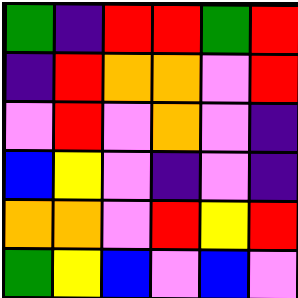[["green", "indigo", "red", "red", "green", "red"], ["indigo", "red", "orange", "orange", "violet", "red"], ["violet", "red", "violet", "orange", "violet", "indigo"], ["blue", "yellow", "violet", "indigo", "violet", "indigo"], ["orange", "orange", "violet", "red", "yellow", "red"], ["green", "yellow", "blue", "violet", "blue", "violet"]]